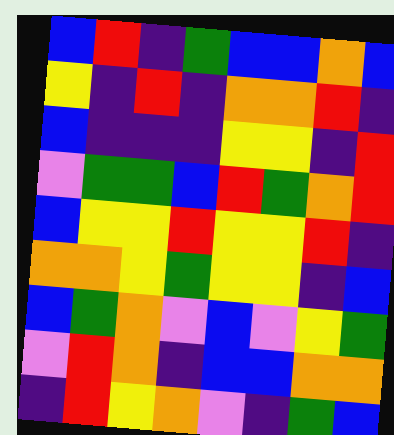[["blue", "red", "indigo", "green", "blue", "blue", "orange", "blue"], ["yellow", "indigo", "red", "indigo", "orange", "orange", "red", "indigo"], ["blue", "indigo", "indigo", "indigo", "yellow", "yellow", "indigo", "red"], ["violet", "green", "green", "blue", "red", "green", "orange", "red"], ["blue", "yellow", "yellow", "red", "yellow", "yellow", "red", "indigo"], ["orange", "orange", "yellow", "green", "yellow", "yellow", "indigo", "blue"], ["blue", "green", "orange", "violet", "blue", "violet", "yellow", "green"], ["violet", "red", "orange", "indigo", "blue", "blue", "orange", "orange"], ["indigo", "red", "yellow", "orange", "violet", "indigo", "green", "blue"]]